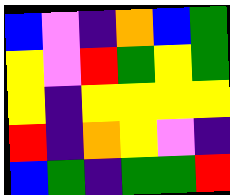[["blue", "violet", "indigo", "orange", "blue", "green"], ["yellow", "violet", "red", "green", "yellow", "green"], ["yellow", "indigo", "yellow", "yellow", "yellow", "yellow"], ["red", "indigo", "orange", "yellow", "violet", "indigo"], ["blue", "green", "indigo", "green", "green", "red"]]